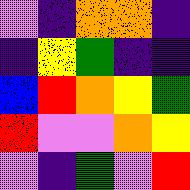[["violet", "indigo", "orange", "orange", "indigo"], ["indigo", "yellow", "green", "indigo", "indigo"], ["blue", "red", "orange", "yellow", "green"], ["red", "violet", "violet", "orange", "yellow"], ["violet", "indigo", "green", "violet", "red"]]